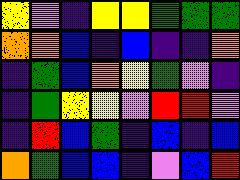[["yellow", "violet", "indigo", "yellow", "yellow", "green", "green", "green"], ["orange", "orange", "blue", "indigo", "blue", "indigo", "indigo", "orange"], ["indigo", "green", "blue", "orange", "yellow", "green", "violet", "indigo"], ["indigo", "green", "yellow", "yellow", "violet", "red", "red", "violet"], ["indigo", "red", "blue", "green", "indigo", "blue", "indigo", "blue"], ["orange", "green", "blue", "blue", "indigo", "violet", "blue", "red"]]